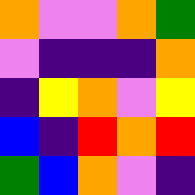[["orange", "violet", "violet", "orange", "green"], ["violet", "indigo", "indigo", "indigo", "orange"], ["indigo", "yellow", "orange", "violet", "yellow"], ["blue", "indigo", "red", "orange", "red"], ["green", "blue", "orange", "violet", "indigo"]]